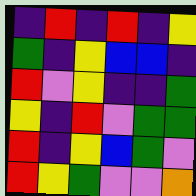[["indigo", "red", "indigo", "red", "indigo", "yellow"], ["green", "indigo", "yellow", "blue", "blue", "indigo"], ["red", "violet", "yellow", "indigo", "indigo", "green"], ["yellow", "indigo", "red", "violet", "green", "green"], ["red", "indigo", "yellow", "blue", "green", "violet"], ["red", "yellow", "green", "violet", "violet", "orange"]]